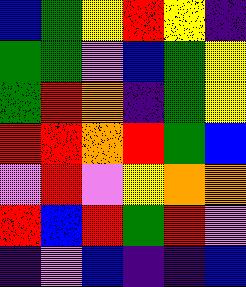[["blue", "green", "yellow", "red", "yellow", "indigo"], ["green", "green", "violet", "blue", "green", "yellow"], ["green", "red", "orange", "indigo", "green", "yellow"], ["red", "red", "orange", "red", "green", "blue"], ["violet", "red", "violet", "yellow", "orange", "orange"], ["red", "blue", "red", "green", "red", "violet"], ["indigo", "violet", "blue", "indigo", "indigo", "blue"]]